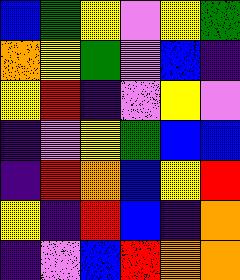[["blue", "green", "yellow", "violet", "yellow", "green"], ["orange", "yellow", "green", "violet", "blue", "indigo"], ["yellow", "red", "indigo", "violet", "yellow", "violet"], ["indigo", "violet", "yellow", "green", "blue", "blue"], ["indigo", "red", "orange", "blue", "yellow", "red"], ["yellow", "indigo", "red", "blue", "indigo", "orange"], ["indigo", "violet", "blue", "red", "orange", "orange"]]